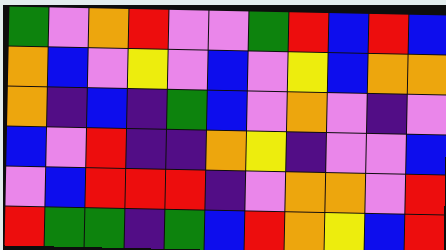[["green", "violet", "orange", "red", "violet", "violet", "green", "red", "blue", "red", "blue"], ["orange", "blue", "violet", "yellow", "violet", "blue", "violet", "yellow", "blue", "orange", "orange"], ["orange", "indigo", "blue", "indigo", "green", "blue", "violet", "orange", "violet", "indigo", "violet"], ["blue", "violet", "red", "indigo", "indigo", "orange", "yellow", "indigo", "violet", "violet", "blue"], ["violet", "blue", "red", "red", "red", "indigo", "violet", "orange", "orange", "violet", "red"], ["red", "green", "green", "indigo", "green", "blue", "red", "orange", "yellow", "blue", "red"]]